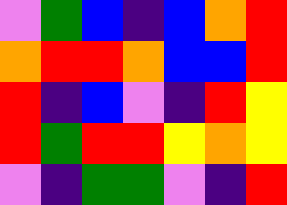[["violet", "green", "blue", "indigo", "blue", "orange", "red"], ["orange", "red", "red", "orange", "blue", "blue", "red"], ["red", "indigo", "blue", "violet", "indigo", "red", "yellow"], ["red", "green", "red", "red", "yellow", "orange", "yellow"], ["violet", "indigo", "green", "green", "violet", "indigo", "red"]]